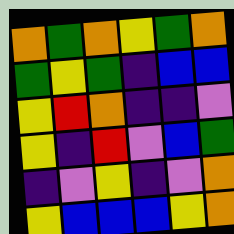[["orange", "green", "orange", "yellow", "green", "orange"], ["green", "yellow", "green", "indigo", "blue", "blue"], ["yellow", "red", "orange", "indigo", "indigo", "violet"], ["yellow", "indigo", "red", "violet", "blue", "green"], ["indigo", "violet", "yellow", "indigo", "violet", "orange"], ["yellow", "blue", "blue", "blue", "yellow", "orange"]]